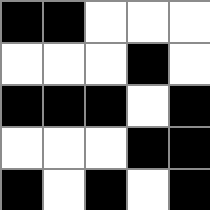[["black", "black", "white", "white", "white"], ["white", "white", "white", "black", "white"], ["black", "black", "black", "white", "black"], ["white", "white", "white", "black", "black"], ["black", "white", "black", "white", "black"]]